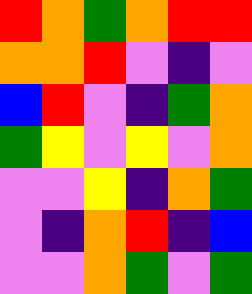[["red", "orange", "green", "orange", "red", "red"], ["orange", "orange", "red", "violet", "indigo", "violet"], ["blue", "red", "violet", "indigo", "green", "orange"], ["green", "yellow", "violet", "yellow", "violet", "orange"], ["violet", "violet", "yellow", "indigo", "orange", "green"], ["violet", "indigo", "orange", "red", "indigo", "blue"], ["violet", "violet", "orange", "green", "violet", "green"]]